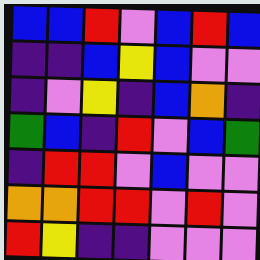[["blue", "blue", "red", "violet", "blue", "red", "blue"], ["indigo", "indigo", "blue", "yellow", "blue", "violet", "violet"], ["indigo", "violet", "yellow", "indigo", "blue", "orange", "indigo"], ["green", "blue", "indigo", "red", "violet", "blue", "green"], ["indigo", "red", "red", "violet", "blue", "violet", "violet"], ["orange", "orange", "red", "red", "violet", "red", "violet"], ["red", "yellow", "indigo", "indigo", "violet", "violet", "violet"]]